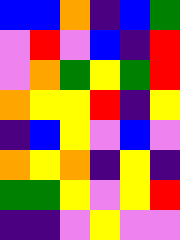[["blue", "blue", "orange", "indigo", "blue", "green"], ["violet", "red", "violet", "blue", "indigo", "red"], ["violet", "orange", "green", "yellow", "green", "red"], ["orange", "yellow", "yellow", "red", "indigo", "yellow"], ["indigo", "blue", "yellow", "violet", "blue", "violet"], ["orange", "yellow", "orange", "indigo", "yellow", "indigo"], ["green", "green", "yellow", "violet", "yellow", "red"], ["indigo", "indigo", "violet", "yellow", "violet", "violet"]]